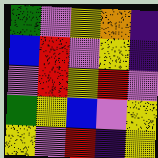[["green", "violet", "yellow", "orange", "indigo"], ["blue", "red", "violet", "yellow", "indigo"], ["violet", "red", "yellow", "red", "violet"], ["green", "yellow", "blue", "violet", "yellow"], ["yellow", "violet", "red", "indigo", "yellow"]]